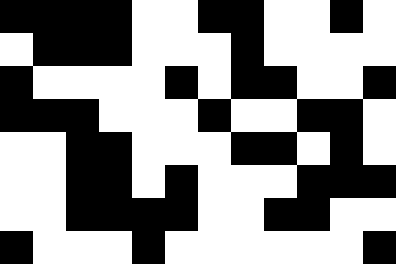[["black", "black", "black", "black", "white", "white", "black", "black", "white", "white", "black", "white"], ["white", "black", "black", "black", "white", "white", "white", "black", "white", "white", "white", "white"], ["black", "white", "white", "white", "white", "black", "white", "black", "black", "white", "white", "black"], ["black", "black", "black", "white", "white", "white", "black", "white", "white", "black", "black", "white"], ["white", "white", "black", "black", "white", "white", "white", "black", "black", "white", "black", "white"], ["white", "white", "black", "black", "white", "black", "white", "white", "white", "black", "black", "black"], ["white", "white", "black", "black", "black", "black", "white", "white", "black", "black", "white", "white"], ["black", "white", "white", "white", "black", "white", "white", "white", "white", "white", "white", "black"]]